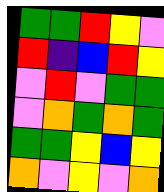[["green", "green", "red", "yellow", "violet"], ["red", "indigo", "blue", "red", "yellow"], ["violet", "red", "violet", "green", "green"], ["violet", "orange", "green", "orange", "green"], ["green", "green", "yellow", "blue", "yellow"], ["orange", "violet", "yellow", "violet", "orange"]]